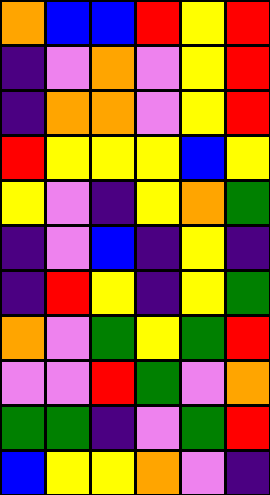[["orange", "blue", "blue", "red", "yellow", "red"], ["indigo", "violet", "orange", "violet", "yellow", "red"], ["indigo", "orange", "orange", "violet", "yellow", "red"], ["red", "yellow", "yellow", "yellow", "blue", "yellow"], ["yellow", "violet", "indigo", "yellow", "orange", "green"], ["indigo", "violet", "blue", "indigo", "yellow", "indigo"], ["indigo", "red", "yellow", "indigo", "yellow", "green"], ["orange", "violet", "green", "yellow", "green", "red"], ["violet", "violet", "red", "green", "violet", "orange"], ["green", "green", "indigo", "violet", "green", "red"], ["blue", "yellow", "yellow", "orange", "violet", "indigo"]]